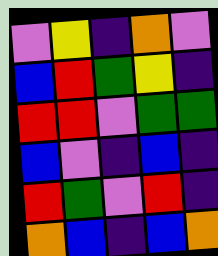[["violet", "yellow", "indigo", "orange", "violet"], ["blue", "red", "green", "yellow", "indigo"], ["red", "red", "violet", "green", "green"], ["blue", "violet", "indigo", "blue", "indigo"], ["red", "green", "violet", "red", "indigo"], ["orange", "blue", "indigo", "blue", "orange"]]